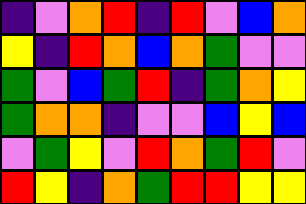[["indigo", "violet", "orange", "red", "indigo", "red", "violet", "blue", "orange"], ["yellow", "indigo", "red", "orange", "blue", "orange", "green", "violet", "violet"], ["green", "violet", "blue", "green", "red", "indigo", "green", "orange", "yellow"], ["green", "orange", "orange", "indigo", "violet", "violet", "blue", "yellow", "blue"], ["violet", "green", "yellow", "violet", "red", "orange", "green", "red", "violet"], ["red", "yellow", "indigo", "orange", "green", "red", "red", "yellow", "yellow"]]